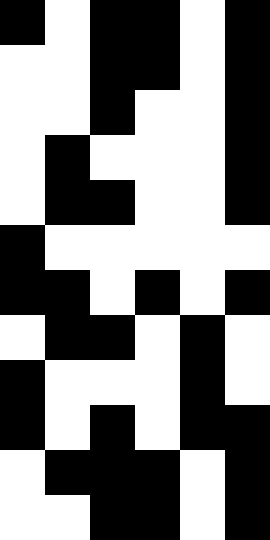[["black", "white", "black", "black", "white", "black"], ["white", "white", "black", "black", "white", "black"], ["white", "white", "black", "white", "white", "black"], ["white", "black", "white", "white", "white", "black"], ["white", "black", "black", "white", "white", "black"], ["black", "white", "white", "white", "white", "white"], ["black", "black", "white", "black", "white", "black"], ["white", "black", "black", "white", "black", "white"], ["black", "white", "white", "white", "black", "white"], ["black", "white", "black", "white", "black", "black"], ["white", "black", "black", "black", "white", "black"], ["white", "white", "black", "black", "white", "black"]]